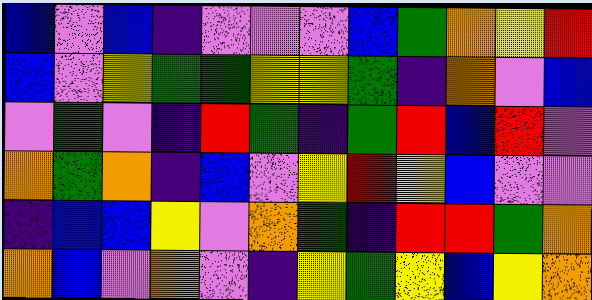[["blue", "violet", "blue", "indigo", "violet", "violet", "violet", "blue", "green", "orange", "yellow", "red"], ["blue", "violet", "yellow", "green", "green", "yellow", "yellow", "green", "indigo", "orange", "violet", "blue"], ["violet", "green", "violet", "indigo", "red", "green", "indigo", "green", "red", "blue", "red", "violet"], ["orange", "green", "orange", "indigo", "blue", "violet", "yellow", "red", "yellow", "blue", "violet", "violet"], ["indigo", "blue", "blue", "yellow", "violet", "orange", "green", "indigo", "red", "red", "green", "orange"], ["orange", "blue", "violet", "orange", "violet", "indigo", "yellow", "green", "yellow", "blue", "yellow", "orange"]]